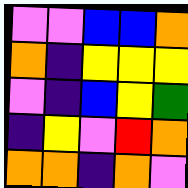[["violet", "violet", "blue", "blue", "orange"], ["orange", "indigo", "yellow", "yellow", "yellow"], ["violet", "indigo", "blue", "yellow", "green"], ["indigo", "yellow", "violet", "red", "orange"], ["orange", "orange", "indigo", "orange", "violet"]]